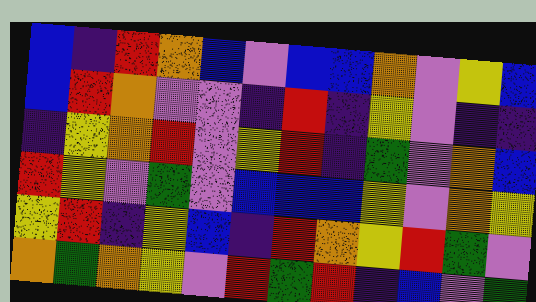[["blue", "indigo", "red", "orange", "blue", "violet", "blue", "blue", "orange", "violet", "yellow", "blue"], ["blue", "red", "orange", "violet", "violet", "indigo", "red", "indigo", "yellow", "violet", "indigo", "indigo"], ["indigo", "yellow", "orange", "red", "violet", "yellow", "red", "indigo", "green", "violet", "orange", "blue"], ["red", "yellow", "violet", "green", "violet", "blue", "blue", "blue", "yellow", "violet", "orange", "yellow"], ["yellow", "red", "indigo", "yellow", "blue", "indigo", "red", "orange", "yellow", "red", "green", "violet"], ["orange", "green", "orange", "yellow", "violet", "red", "green", "red", "indigo", "blue", "violet", "green"]]